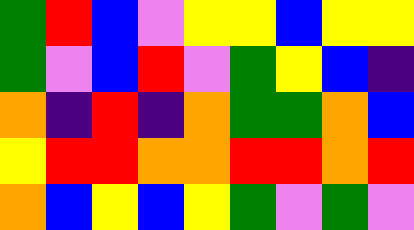[["green", "red", "blue", "violet", "yellow", "yellow", "blue", "yellow", "yellow"], ["green", "violet", "blue", "red", "violet", "green", "yellow", "blue", "indigo"], ["orange", "indigo", "red", "indigo", "orange", "green", "green", "orange", "blue"], ["yellow", "red", "red", "orange", "orange", "red", "red", "orange", "red"], ["orange", "blue", "yellow", "blue", "yellow", "green", "violet", "green", "violet"]]